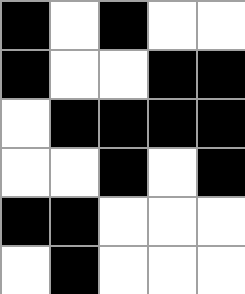[["black", "white", "black", "white", "white"], ["black", "white", "white", "black", "black"], ["white", "black", "black", "black", "black"], ["white", "white", "black", "white", "black"], ["black", "black", "white", "white", "white"], ["white", "black", "white", "white", "white"]]